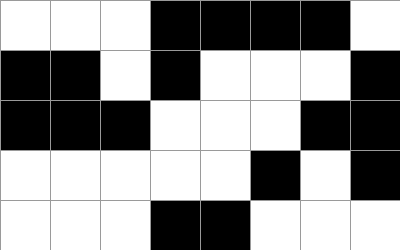[["white", "white", "white", "black", "black", "black", "black", "white"], ["black", "black", "white", "black", "white", "white", "white", "black"], ["black", "black", "black", "white", "white", "white", "black", "black"], ["white", "white", "white", "white", "white", "black", "white", "black"], ["white", "white", "white", "black", "black", "white", "white", "white"]]